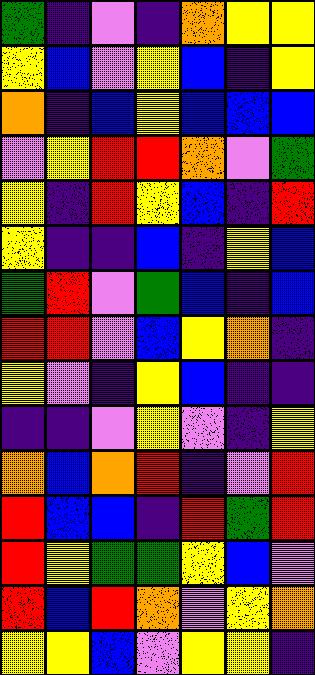[["green", "indigo", "violet", "indigo", "orange", "yellow", "yellow"], ["yellow", "blue", "violet", "yellow", "blue", "indigo", "yellow"], ["orange", "indigo", "blue", "yellow", "blue", "blue", "blue"], ["violet", "yellow", "red", "red", "orange", "violet", "green"], ["yellow", "indigo", "red", "yellow", "blue", "indigo", "red"], ["yellow", "indigo", "indigo", "blue", "indigo", "yellow", "blue"], ["green", "red", "violet", "green", "blue", "indigo", "blue"], ["red", "red", "violet", "blue", "yellow", "orange", "indigo"], ["yellow", "violet", "indigo", "yellow", "blue", "indigo", "indigo"], ["indigo", "indigo", "violet", "yellow", "violet", "indigo", "yellow"], ["orange", "blue", "orange", "red", "indigo", "violet", "red"], ["red", "blue", "blue", "indigo", "red", "green", "red"], ["red", "yellow", "green", "green", "yellow", "blue", "violet"], ["red", "blue", "red", "orange", "violet", "yellow", "orange"], ["yellow", "yellow", "blue", "violet", "yellow", "yellow", "indigo"]]